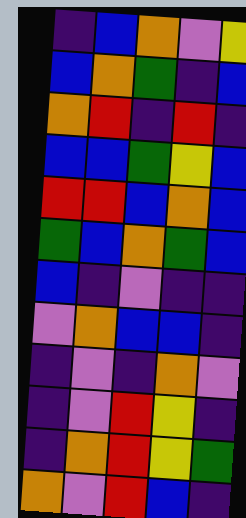[["indigo", "blue", "orange", "violet", "yellow"], ["blue", "orange", "green", "indigo", "blue"], ["orange", "red", "indigo", "red", "indigo"], ["blue", "blue", "green", "yellow", "blue"], ["red", "red", "blue", "orange", "blue"], ["green", "blue", "orange", "green", "blue"], ["blue", "indigo", "violet", "indigo", "indigo"], ["violet", "orange", "blue", "blue", "indigo"], ["indigo", "violet", "indigo", "orange", "violet"], ["indigo", "violet", "red", "yellow", "indigo"], ["indigo", "orange", "red", "yellow", "green"], ["orange", "violet", "red", "blue", "indigo"]]